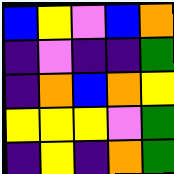[["blue", "yellow", "violet", "blue", "orange"], ["indigo", "violet", "indigo", "indigo", "green"], ["indigo", "orange", "blue", "orange", "yellow"], ["yellow", "yellow", "yellow", "violet", "green"], ["indigo", "yellow", "indigo", "orange", "green"]]